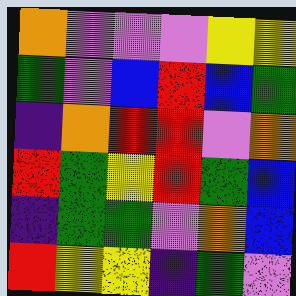[["orange", "violet", "violet", "violet", "yellow", "yellow"], ["green", "violet", "blue", "red", "blue", "green"], ["indigo", "orange", "red", "red", "violet", "orange"], ["red", "green", "yellow", "red", "green", "blue"], ["indigo", "green", "green", "violet", "orange", "blue"], ["red", "yellow", "yellow", "indigo", "green", "violet"]]